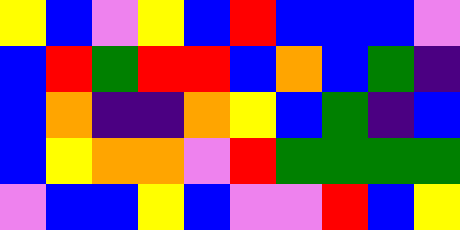[["yellow", "blue", "violet", "yellow", "blue", "red", "blue", "blue", "blue", "violet"], ["blue", "red", "green", "red", "red", "blue", "orange", "blue", "green", "indigo"], ["blue", "orange", "indigo", "indigo", "orange", "yellow", "blue", "green", "indigo", "blue"], ["blue", "yellow", "orange", "orange", "violet", "red", "green", "green", "green", "green"], ["violet", "blue", "blue", "yellow", "blue", "violet", "violet", "red", "blue", "yellow"]]